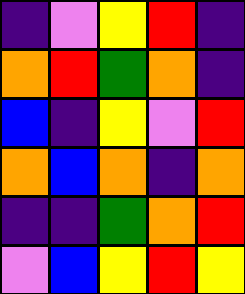[["indigo", "violet", "yellow", "red", "indigo"], ["orange", "red", "green", "orange", "indigo"], ["blue", "indigo", "yellow", "violet", "red"], ["orange", "blue", "orange", "indigo", "orange"], ["indigo", "indigo", "green", "orange", "red"], ["violet", "blue", "yellow", "red", "yellow"]]